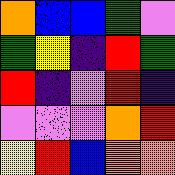[["orange", "blue", "blue", "green", "violet"], ["green", "yellow", "indigo", "red", "green"], ["red", "indigo", "violet", "red", "indigo"], ["violet", "violet", "violet", "orange", "red"], ["yellow", "red", "blue", "orange", "orange"]]